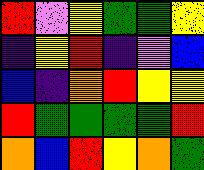[["red", "violet", "yellow", "green", "green", "yellow"], ["indigo", "yellow", "red", "indigo", "violet", "blue"], ["blue", "indigo", "orange", "red", "yellow", "yellow"], ["red", "green", "green", "green", "green", "red"], ["orange", "blue", "red", "yellow", "orange", "green"]]